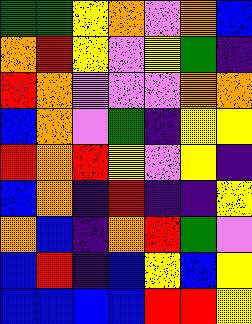[["green", "green", "yellow", "orange", "violet", "orange", "blue"], ["orange", "red", "yellow", "violet", "yellow", "green", "indigo"], ["red", "orange", "violet", "violet", "violet", "orange", "orange"], ["blue", "orange", "violet", "green", "indigo", "yellow", "yellow"], ["red", "orange", "red", "yellow", "violet", "yellow", "indigo"], ["blue", "orange", "indigo", "red", "indigo", "indigo", "yellow"], ["orange", "blue", "indigo", "orange", "red", "green", "violet"], ["blue", "red", "indigo", "blue", "yellow", "blue", "yellow"], ["blue", "blue", "blue", "blue", "red", "red", "yellow"]]